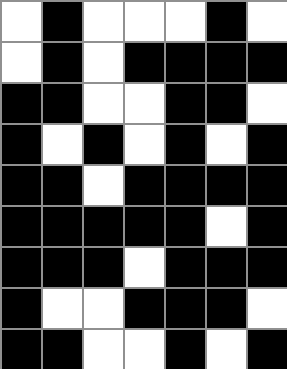[["white", "black", "white", "white", "white", "black", "white"], ["white", "black", "white", "black", "black", "black", "black"], ["black", "black", "white", "white", "black", "black", "white"], ["black", "white", "black", "white", "black", "white", "black"], ["black", "black", "white", "black", "black", "black", "black"], ["black", "black", "black", "black", "black", "white", "black"], ["black", "black", "black", "white", "black", "black", "black"], ["black", "white", "white", "black", "black", "black", "white"], ["black", "black", "white", "white", "black", "white", "black"]]